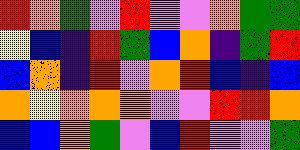[["red", "orange", "green", "violet", "red", "violet", "violet", "orange", "green", "green"], ["yellow", "blue", "indigo", "red", "green", "blue", "orange", "indigo", "green", "red"], ["blue", "orange", "indigo", "red", "violet", "orange", "red", "blue", "indigo", "blue"], ["orange", "yellow", "orange", "orange", "orange", "violet", "violet", "red", "red", "orange"], ["blue", "blue", "orange", "green", "violet", "blue", "red", "violet", "violet", "green"]]